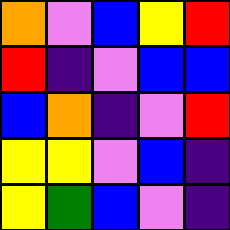[["orange", "violet", "blue", "yellow", "red"], ["red", "indigo", "violet", "blue", "blue"], ["blue", "orange", "indigo", "violet", "red"], ["yellow", "yellow", "violet", "blue", "indigo"], ["yellow", "green", "blue", "violet", "indigo"]]